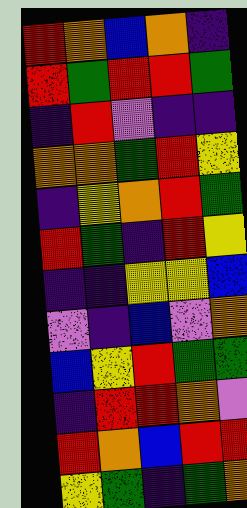[["red", "orange", "blue", "orange", "indigo"], ["red", "green", "red", "red", "green"], ["indigo", "red", "violet", "indigo", "indigo"], ["orange", "orange", "green", "red", "yellow"], ["indigo", "yellow", "orange", "red", "green"], ["red", "green", "indigo", "red", "yellow"], ["indigo", "indigo", "yellow", "yellow", "blue"], ["violet", "indigo", "blue", "violet", "orange"], ["blue", "yellow", "red", "green", "green"], ["indigo", "red", "red", "orange", "violet"], ["red", "orange", "blue", "red", "red"], ["yellow", "green", "indigo", "green", "orange"]]